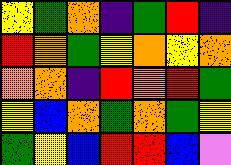[["yellow", "green", "orange", "indigo", "green", "red", "indigo"], ["red", "orange", "green", "yellow", "orange", "yellow", "orange"], ["orange", "orange", "indigo", "red", "orange", "red", "green"], ["yellow", "blue", "orange", "green", "orange", "green", "yellow"], ["green", "yellow", "blue", "red", "red", "blue", "violet"]]